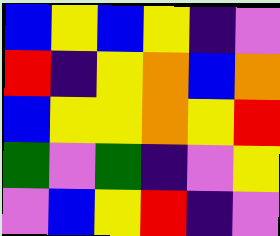[["blue", "yellow", "blue", "yellow", "indigo", "violet"], ["red", "indigo", "yellow", "orange", "blue", "orange"], ["blue", "yellow", "yellow", "orange", "yellow", "red"], ["green", "violet", "green", "indigo", "violet", "yellow"], ["violet", "blue", "yellow", "red", "indigo", "violet"]]